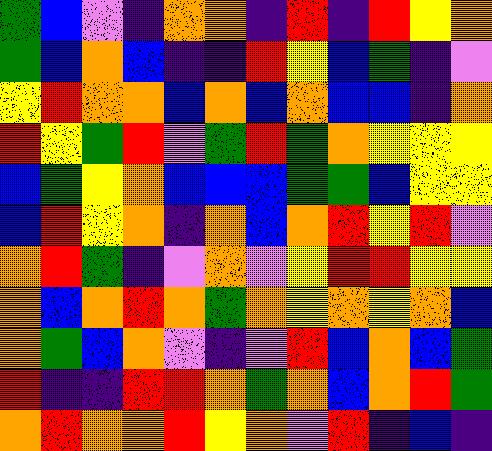[["green", "blue", "violet", "indigo", "orange", "orange", "indigo", "red", "indigo", "red", "yellow", "orange"], ["green", "blue", "orange", "blue", "indigo", "indigo", "red", "yellow", "blue", "green", "indigo", "violet"], ["yellow", "red", "orange", "orange", "blue", "orange", "blue", "orange", "blue", "blue", "indigo", "orange"], ["red", "yellow", "green", "red", "violet", "green", "red", "green", "orange", "yellow", "yellow", "yellow"], ["blue", "green", "yellow", "orange", "blue", "blue", "blue", "green", "green", "blue", "yellow", "yellow"], ["blue", "red", "yellow", "orange", "indigo", "orange", "blue", "orange", "red", "yellow", "red", "violet"], ["orange", "red", "green", "indigo", "violet", "orange", "violet", "yellow", "red", "red", "yellow", "yellow"], ["orange", "blue", "orange", "red", "orange", "green", "orange", "yellow", "orange", "yellow", "orange", "blue"], ["orange", "green", "blue", "orange", "violet", "indigo", "violet", "red", "blue", "orange", "blue", "green"], ["red", "indigo", "indigo", "red", "red", "orange", "green", "orange", "blue", "orange", "red", "green"], ["orange", "red", "orange", "orange", "red", "yellow", "orange", "violet", "red", "indigo", "blue", "indigo"]]